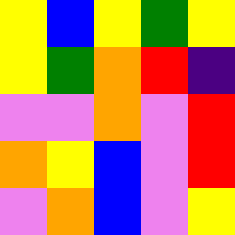[["yellow", "blue", "yellow", "green", "yellow"], ["yellow", "green", "orange", "red", "indigo"], ["violet", "violet", "orange", "violet", "red"], ["orange", "yellow", "blue", "violet", "red"], ["violet", "orange", "blue", "violet", "yellow"]]